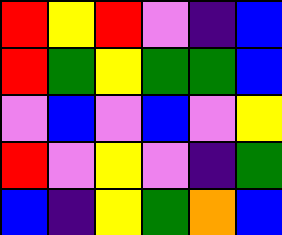[["red", "yellow", "red", "violet", "indigo", "blue"], ["red", "green", "yellow", "green", "green", "blue"], ["violet", "blue", "violet", "blue", "violet", "yellow"], ["red", "violet", "yellow", "violet", "indigo", "green"], ["blue", "indigo", "yellow", "green", "orange", "blue"]]